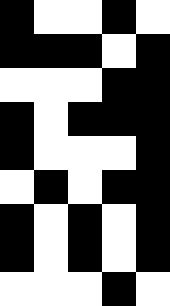[["black", "white", "white", "black", "white"], ["black", "black", "black", "white", "black"], ["white", "white", "white", "black", "black"], ["black", "white", "black", "black", "black"], ["black", "white", "white", "white", "black"], ["white", "black", "white", "black", "black"], ["black", "white", "black", "white", "black"], ["black", "white", "black", "white", "black"], ["white", "white", "white", "black", "white"]]